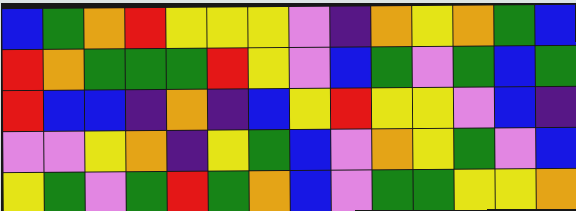[["blue", "green", "orange", "red", "yellow", "yellow", "yellow", "violet", "indigo", "orange", "yellow", "orange", "green", "blue"], ["red", "orange", "green", "green", "green", "red", "yellow", "violet", "blue", "green", "violet", "green", "blue", "green"], ["red", "blue", "blue", "indigo", "orange", "indigo", "blue", "yellow", "red", "yellow", "yellow", "violet", "blue", "indigo"], ["violet", "violet", "yellow", "orange", "indigo", "yellow", "green", "blue", "violet", "orange", "yellow", "green", "violet", "blue"], ["yellow", "green", "violet", "green", "red", "green", "orange", "blue", "violet", "green", "green", "yellow", "yellow", "orange"]]